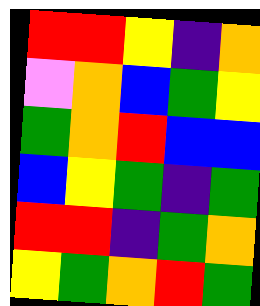[["red", "red", "yellow", "indigo", "orange"], ["violet", "orange", "blue", "green", "yellow"], ["green", "orange", "red", "blue", "blue"], ["blue", "yellow", "green", "indigo", "green"], ["red", "red", "indigo", "green", "orange"], ["yellow", "green", "orange", "red", "green"]]